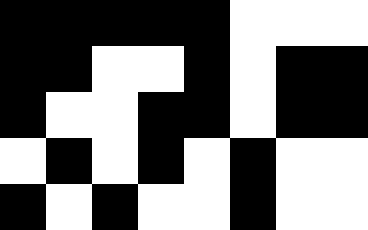[["black", "black", "black", "black", "black", "white", "white", "white"], ["black", "black", "white", "white", "black", "white", "black", "black"], ["black", "white", "white", "black", "black", "white", "black", "black"], ["white", "black", "white", "black", "white", "black", "white", "white"], ["black", "white", "black", "white", "white", "black", "white", "white"]]